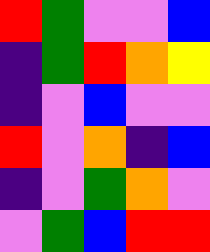[["red", "green", "violet", "violet", "blue"], ["indigo", "green", "red", "orange", "yellow"], ["indigo", "violet", "blue", "violet", "violet"], ["red", "violet", "orange", "indigo", "blue"], ["indigo", "violet", "green", "orange", "violet"], ["violet", "green", "blue", "red", "red"]]